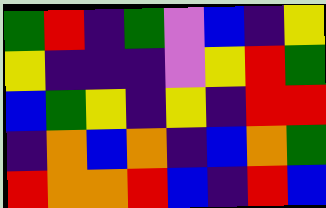[["green", "red", "indigo", "green", "violet", "blue", "indigo", "yellow"], ["yellow", "indigo", "indigo", "indigo", "violet", "yellow", "red", "green"], ["blue", "green", "yellow", "indigo", "yellow", "indigo", "red", "red"], ["indigo", "orange", "blue", "orange", "indigo", "blue", "orange", "green"], ["red", "orange", "orange", "red", "blue", "indigo", "red", "blue"]]